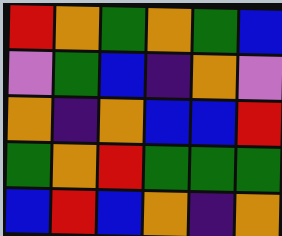[["red", "orange", "green", "orange", "green", "blue"], ["violet", "green", "blue", "indigo", "orange", "violet"], ["orange", "indigo", "orange", "blue", "blue", "red"], ["green", "orange", "red", "green", "green", "green"], ["blue", "red", "blue", "orange", "indigo", "orange"]]